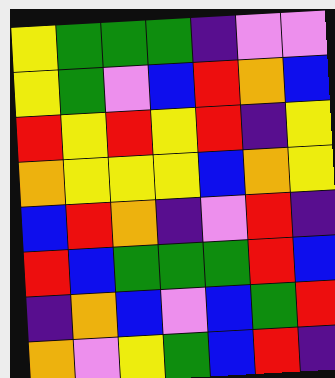[["yellow", "green", "green", "green", "indigo", "violet", "violet"], ["yellow", "green", "violet", "blue", "red", "orange", "blue"], ["red", "yellow", "red", "yellow", "red", "indigo", "yellow"], ["orange", "yellow", "yellow", "yellow", "blue", "orange", "yellow"], ["blue", "red", "orange", "indigo", "violet", "red", "indigo"], ["red", "blue", "green", "green", "green", "red", "blue"], ["indigo", "orange", "blue", "violet", "blue", "green", "red"], ["orange", "violet", "yellow", "green", "blue", "red", "indigo"]]